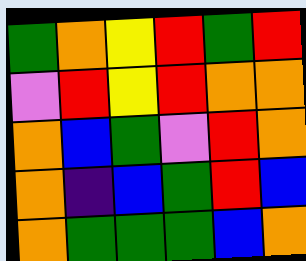[["green", "orange", "yellow", "red", "green", "red"], ["violet", "red", "yellow", "red", "orange", "orange"], ["orange", "blue", "green", "violet", "red", "orange"], ["orange", "indigo", "blue", "green", "red", "blue"], ["orange", "green", "green", "green", "blue", "orange"]]